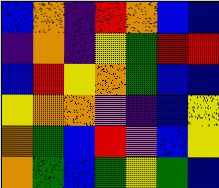[["blue", "orange", "indigo", "red", "orange", "blue", "blue"], ["indigo", "orange", "indigo", "yellow", "green", "red", "red"], ["blue", "red", "yellow", "orange", "green", "blue", "blue"], ["yellow", "orange", "orange", "violet", "indigo", "blue", "yellow"], ["orange", "green", "blue", "red", "violet", "blue", "yellow"], ["orange", "green", "blue", "green", "yellow", "green", "blue"]]